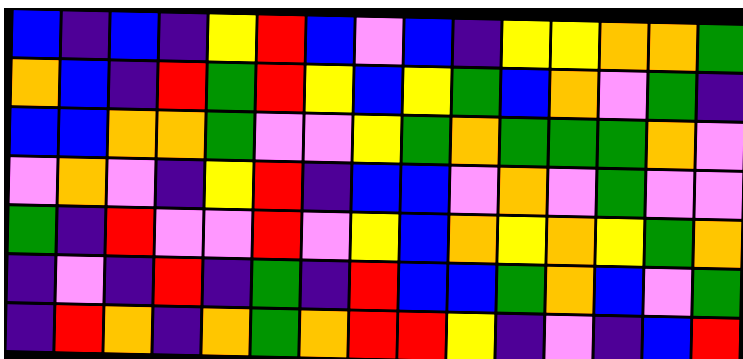[["blue", "indigo", "blue", "indigo", "yellow", "red", "blue", "violet", "blue", "indigo", "yellow", "yellow", "orange", "orange", "green"], ["orange", "blue", "indigo", "red", "green", "red", "yellow", "blue", "yellow", "green", "blue", "orange", "violet", "green", "indigo"], ["blue", "blue", "orange", "orange", "green", "violet", "violet", "yellow", "green", "orange", "green", "green", "green", "orange", "violet"], ["violet", "orange", "violet", "indigo", "yellow", "red", "indigo", "blue", "blue", "violet", "orange", "violet", "green", "violet", "violet"], ["green", "indigo", "red", "violet", "violet", "red", "violet", "yellow", "blue", "orange", "yellow", "orange", "yellow", "green", "orange"], ["indigo", "violet", "indigo", "red", "indigo", "green", "indigo", "red", "blue", "blue", "green", "orange", "blue", "violet", "green"], ["indigo", "red", "orange", "indigo", "orange", "green", "orange", "red", "red", "yellow", "indigo", "violet", "indigo", "blue", "red"]]